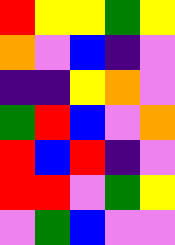[["red", "yellow", "yellow", "green", "yellow"], ["orange", "violet", "blue", "indigo", "violet"], ["indigo", "indigo", "yellow", "orange", "violet"], ["green", "red", "blue", "violet", "orange"], ["red", "blue", "red", "indigo", "violet"], ["red", "red", "violet", "green", "yellow"], ["violet", "green", "blue", "violet", "violet"]]